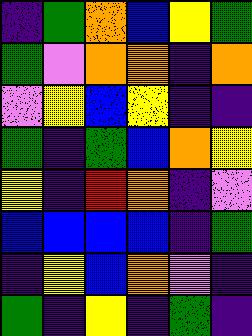[["indigo", "green", "orange", "blue", "yellow", "green"], ["green", "violet", "orange", "orange", "indigo", "orange"], ["violet", "yellow", "blue", "yellow", "indigo", "indigo"], ["green", "indigo", "green", "blue", "orange", "yellow"], ["yellow", "indigo", "red", "orange", "indigo", "violet"], ["blue", "blue", "blue", "blue", "indigo", "green"], ["indigo", "yellow", "blue", "orange", "violet", "indigo"], ["green", "indigo", "yellow", "indigo", "green", "indigo"]]